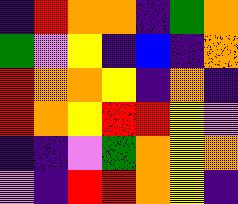[["indigo", "red", "orange", "orange", "indigo", "green", "orange"], ["green", "violet", "yellow", "indigo", "blue", "indigo", "orange"], ["red", "orange", "orange", "yellow", "indigo", "orange", "indigo"], ["red", "orange", "yellow", "red", "red", "yellow", "violet"], ["indigo", "indigo", "violet", "green", "orange", "yellow", "orange"], ["violet", "indigo", "red", "red", "orange", "yellow", "indigo"]]